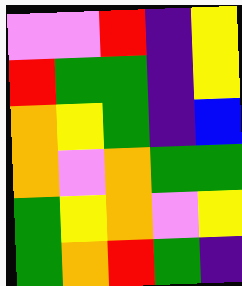[["violet", "violet", "red", "indigo", "yellow"], ["red", "green", "green", "indigo", "yellow"], ["orange", "yellow", "green", "indigo", "blue"], ["orange", "violet", "orange", "green", "green"], ["green", "yellow", "orange", "violet", "yellow"], ["green", "orange", "red", "green", "indigo"]]